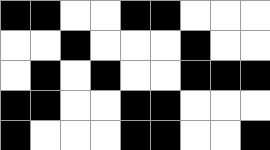[["black", "black", "white", "white", "black", "black", "white", "white", "white"], ["white", "white", "black", "white", "white", "white", "black", "white", "white"], ["white", "black", "white", "black", "white", "white", "black", "black", "black"], ["black", "black", "white", "white", "black", "black", "white", "white", "white"], ["black", "white", "white", "white", "black", "black", "white", "white", "black"]]